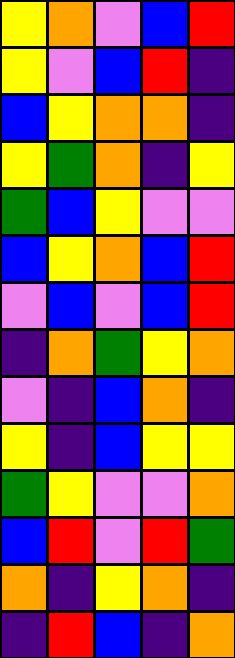[["yellow", "orange", "violet", "blue", "red"], ["yellow", "violet", "blue", "red", "indigo"], ["blue", "yellow", "orange", "orange", "indigo"], ["yellow", "green", "orange", "indigo", "yellow"], ["green", "blue", "yellow", "violet", "violet"], ["blue", "yellow", "orange", "blue", "red"], ["violet", "blue", "violet", "blue", "red"], ["indigo", "orange", "green", "yellow", "orange"], ["violet", "indigo", "blue", "orange", "indigo"], ["yellow", "indigo", "blue", "yellow", "yellow"], ["green", "yellow", "violet", "violet", "orange"], ["blue", "red", "violet", "red", "green"], ["orange", "indigo", "yellow", "orange", "indigo"], ["indigo", "red", "blue", "indigo", "orange"]]